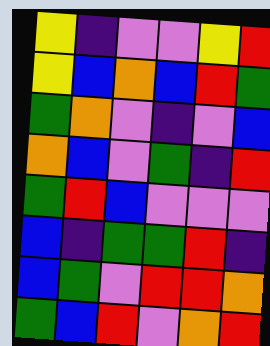[["yellow", "indigo", "violet", "violet", "yellow", "red"], ["yellow", "blue", "orange", "blue", "red", "green"], ["green", "orange", "violet", "indigo", "violet", "blue"], ["orange", "blue", "violet", "green", "indigo", "red"], ["green", "red", "blue", "violet", "violet", "violet"], ["blue", "indigo", "green", "green", "red", "indigo"], ["blue", "green", "violet", "red", "red", "orange"], ["green", "blue", "red", "violet", "orange", "red"]]